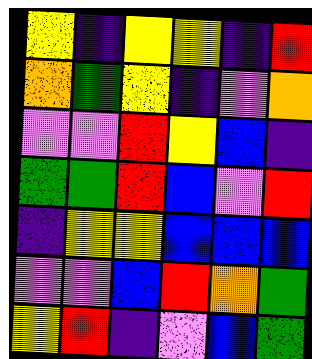[["yellow", "indigo", "yellow", "yellow", "indigo", "red"], ["orange", "green", "yellow", "indigo", "violet", "orange"], ["violet", "violet", "red", "yellow", "blue", "indigo"], ["green", "green", "red", "blue", "violet", "red"], ["indigo", "yellow", "yellow", "blue", "blue", "blue"], ["violet", "violet", "blue", "red", "orange", "green"], ["yellow", "red", "indigo", "violet", "blue", "green"]]